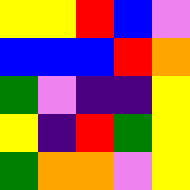[["yellow", "yellow", "red", "blue", "violet"], ["blue", "blue", "blue", "red", "orange"], ["green", "violet", "indigo", "indigo", "yellow"], ["yellow", "indigo", "red", "green", "yellow"], ["green", "orange", "orange", "violet", "yellow"]]